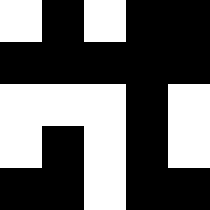[["white", "black", "white", "black", "black"], ["black", "black", "black", "black", "black"], ["white", "white", "white", "black", "white"], ["white", "black", "white", "black", "white"], ["black", "black", "white", "black", "black"]]